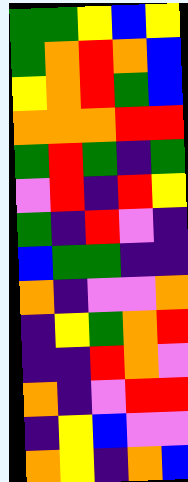[["green", "green", "yellow", "blue", "yellow"], ["green", "orange", "red", "orange", "blue"], ["yellow", "orange", "red", "green", "blue"], ["orange", "orange", "orange", "red", "red"], ["green", "red", "green", "indigo", "green"], ["violet", "red", "indigo", "red", "yellow"], ["green", "indigo", "red", "violet", "indigo"], ["blue", "green", "green", "indigo", "indigo"], ["orange", "indigo", "violet", "violet", "orange"], ["indigo", "yellow", "green", "orange", "red"], ["indigo", "indigo", "red", "orange", "violet"], ["orange", "indigo", "violet", "red", "red"], ["indigo", "yellow", "blue", "violet", "violet"], ["orange", "yellow", "indigo", "orange", "blue"]]